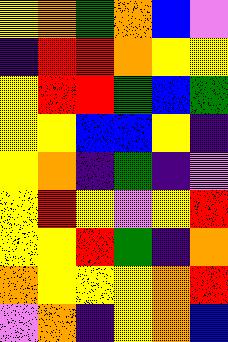[["yellow", "orange", "green", "orange", "blue", "violet"], ["indigo", "red", "red", "orange", "yellow", "yellow"], ["yellow", "red", "red", "green", "blue", "green"], ["yellow", "yellow", "blue", "blue", "yellow", "indigo"], ["yellow", "orange", "indigo", "green", "indigo", "violet"], ["yellow", "red", "yellow", "violet", "yellow", "red"], ["yellow", "yellow", "red", "green", "indigo", "orange"], ["orange", "yellow", "yellow", "yellow", "orange", "red"], ["violet", "orange", "indigo", "yellow", "orange", "blue"]]